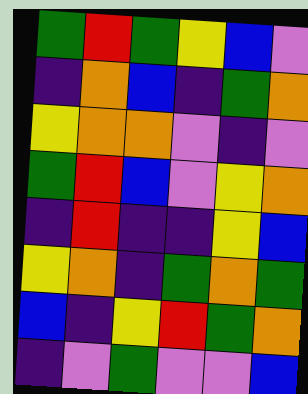[["green", "red", "green", "yellow", "blue", "violet"], ["indigo", "orange", "blue", "indigo", "green", "orange"], ["yellow", "orange", "orange", "violet", "indigo", "violet"], ["green", "red", "blue", "violet", "yellow", "orange"], ["indigo", "red", "indigo", "indigo", "yellow", "blue"], ["yellow", "orange", "indigo", "green", "orange", "green"], ["blue", "indigo", "yellow", "red", "green", "orange"], ["indigo", "violet", "green", "violet", "violet", "blue"]]